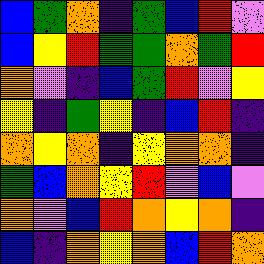[["blue", "green", "orange", "indigo", "green", "blue", "red", "violet"], ["blue", "yellow", "red", "green", "green", "orange", "green", "red"], ["orange", "violet", "indigo", "blue", "green", "red", "violet", "yellow"], ["yellow", "indigo", "green", "yellow", "indigo", "blue", "red", "indigo"], ["orange", "yellow", "orange", "indigo", "yellow", "orange", "orange", "indigo"], ["green", "blue", "orange", "yellow", "red", "violet", "blue", "violet"], ["orange", "violet", "blue", "red", "orange", "yellow", "orange", "indigo"], ["blue", "indigo", "orange", "yellow", "orange", "blue", "red", "orange"]]